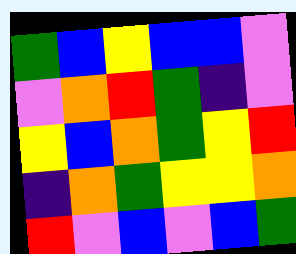[["green", "blue", "yellow", "blue", "blue", "violet"], ["violet", "orange", "red", "green", "indigo", "violet"], ["yellow", "blue", "orange", "green", "yellow", "red"], ["indigo", "orange", "green", "yellow", "yellow", "orange"], ["red", "violet", "blue", "violet", "blue", "green"]]